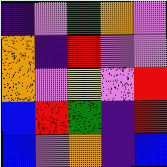[["indigo", "violet", "green", "orange", "violet"], ["orange", "indigo", "red", "violet", "violet"], ["orange", "violet", "yellow", "violet", "red"], ["blue", "red", "green", "indigo", "red"], ["blue", "violet", "orange", "indigo", "blue"]]